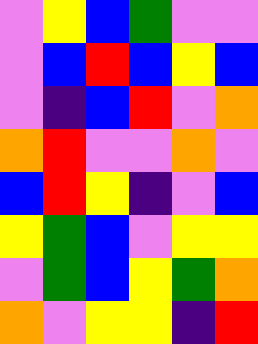[["violet", "yellow", "blue", "green", "violet", "violet"], ["violet", "blue", "red", "blue", "yellow", "blue"], ["violet", "indigo", "blue", "red", "violet", "orange"], ["orange", "red", "violet", "violet", "orange", "violet"], ["blue", "red", "yellow", "indigo", "violet", "blue"], ["yellow", "green", "blue", "violet", "yellow", "yellow"], ["violet", "green", "blue", "yellow", "green", "orange"], ["orange", "violet", "yellow", "yellow", "indigo", "red"]]